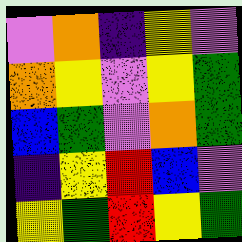[["violet", "orange", "indigo", "yellow", "violet"], ["orange", "yellow", "violet", "yellow", "green"], ["blue", "green", "violet", "orange", "green"], ["indigo", "yellow", "red", "blue", "violet"], ["yellow", "green", "red", "yellow", "green"]]